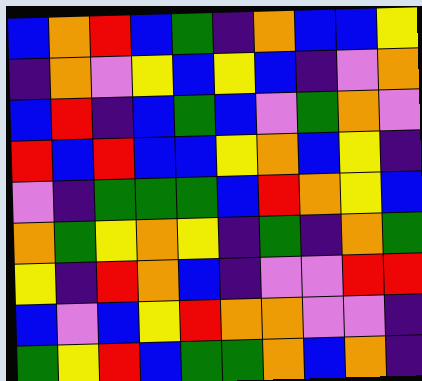[["blue", "orange", "red", "blue", "green", "indigo", "orange", "blue", "blue", "yellow"], ["indigo", "orange", "violet", "yellow", "blue", "yellow", "blue", "indigo", "violet", "orange"], ["blue", "red", "indigo", "blue", "green", "blue", "violet", "green", "orange", "violet"], ["red", "blue", "red", "blue", "blue", "yellow", "orange", "blue", "yellow", "indigo"], ["violet", "indigo", "green", "green", "green", "blue", "red", "orange", "yellow", "blue"], ["orange", "green", "yellow", "orange", "yellow", "indigo", "green", "indigo", "orange", "green"], ["yellow", "indigo", "red", "orange", "blue", "indigo", "violet", "violet", "red", "red"], ["blue", "violet", "blue", "yellow", "red", "orange", "orange", "violet", "violet", "indigo"], ["green", "yellow", "red", "blue", "green", "green", "orange", "blue", "orange", "indigo"]]